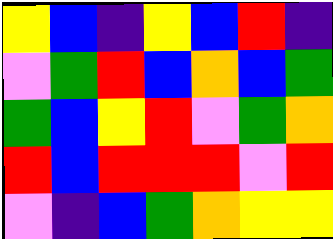[["yellow", "blue", "indigo", "yellow", "blue", "red", "indigo"], ["violet", "green", "red", "blue", "orange", "blue", "green"], ["green", "blue", "yellow", "red", "violet", "green", "orange"], ["red", "blue", "red", "red", "red", "violet", "red"], ["violet", "indigo", "blue", "green", "orange", "yellow", "yellow"]]